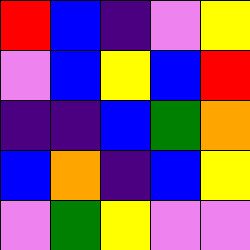[["red", "blue", "indigo", "violet", "yellow"], ["violet", "blue", "yellow", "blue", "red"], ["indigo", "indigo", "blue", "green", "orange"], ["blue", "orange", "indigo", "blue", "yellow"], ["violet", "green", "yellow", "violet", "violet"]]